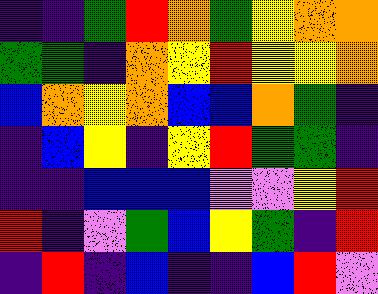[["indigo", "indigo", "green", "red", "orange", "green", "yellow", "orange", "orange"], ["green", "green", "indigo", "orange", "yellow", "red", "yellow", "yellow", "orange"], ["blue", "orange", "yellow", "orange", "blue", "blue", "orange", "green", "indigo"], ["indigo", "blue", "yellow", "indigo", "yellow", "red", "green", "green", "indigo"], ["indigo", "indigo", "blue", "blue", "blue", "violet", "violet", "yellow", "red"], ["red", "indigo", "violet", "green", "blue", "yellow", "green", "indigo", "red"], ["indigo", "red", "indigo", "blue", "indigo", "indigo", "blue", "red", "violet"]]